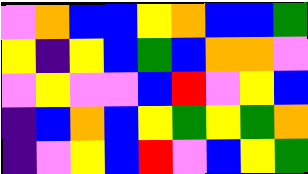[["violet", "orange", "blue", "blue", "yellow", "orange", "blue", "blue", "green"], ["yellow", "indigo", "yellow", "blue", "green", "blue", "orange", "orange", "violet"], ["violet", "yellow", "violet", "violet", "blue", "red", "violet", "yellow", "blue"], ["indigo", "blue", "orange", "blue", "yellow", "green", "yellow", "green", "orange"], ["indigo", "violet", "yellow", "blue", "red", "violet", "blue", "yellow", "green"]]